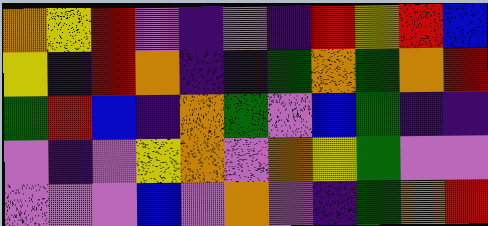[["orange", "yellow", "red", "violet", "indigo", "violet", "indigo", "red", "yellow", "red", "blue"], ["yellow", "indigo", "red", "orange", "indigo", "indigo", "green", "orange", "green", "orange", "red"], ["green", "red", "blue", "indigo", "orange", "green", "violet", "blue", "green", "indigo", "indigo"], ["violet", "indigo", "violet", "yellow", "orange", "violet", "orange", "yellow", "green", "violet", "violet"], ["violet", "violet", "violet", "blue", "violet", "orange", "violet", "indigo", "green", "orange", "red"]]